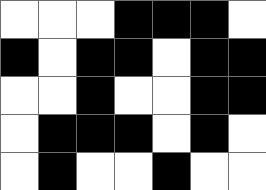[["white", "white", "white", "black", "black", "black", "white"], ["black", "white", "black", "black", "white", "black", "black"], ["white", "white", "black", "white", "white", "black", "black"], ["white", "black", "black", "black", "white", "black", "white"], ["white", "black", "white", "white", "black", "white", "white"]]